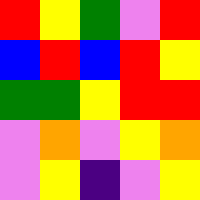[["red", "yellow", "green", "violet", "red"], ["blue", "red", "blue", "red", "yellow"], ["green", "green", "yellow", "red", "red"], ["violet", "orange", "violet", "yellow", "orange"], ["violet", "yellow", "indigo", "violet", "yellow"]]